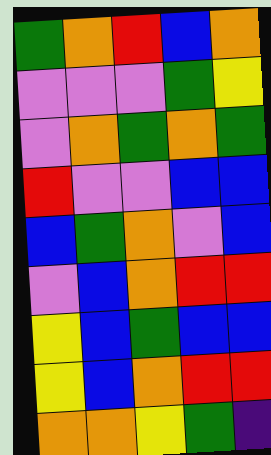[["green", "orange", "red", "blue", "orange"], ["violet", "violet", "violet", "green", "yellow"], ["violet", "orange", "green", "orange", "green"], ["red", "violet", "violet", "blue", "blue"], ["blue", "green", "orange", "violet", "blue"], ["violet", "blue", "orange", "red", "red"], ["yellow", "blue", "green", "blue", "blue"], ["yellow", "blue", "orange", "red", "red"], ["orange", "orange", "yellow", "green", "indigo"]]